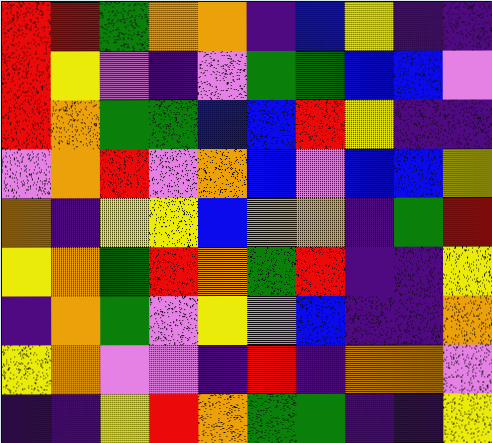[["red", "red", "green", "orange", "orange", "indigo", "blue", "yellow", "indigo", "indigo"], ["red", "yellow", "violet", "indigo", "violet", "green", "green", "blue", "blue", "violet"], ["red", "orange", "green", "green", "blue", "blue", "red", "yellow", "indigo", "indigo"], ["violet", "orange", "red", "violet", "orange", "blue", "violet", "blue", "blue", "yellow"], ["orange", "indigo", "yellow", "yellow", "blue", "orange", "orange", "indigo", "green", "red"], ["yellow", "orange", "green", "red", "orange", "green", "red", "indigo", "indigo", "yellow"], ["indigo", "orange", "green", "violet", "yellow", "violet", "blue", "indigo", "indigo", "orange"], ["yellow", "orange", "violet", "violet", "indigo", "red", "indigo", "orange", "orange", "violet"], ["indigo", "indigo", "yellow", "red", "orange", "green", "green", "indigo", "indigo", "yellow"]]